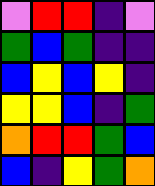[["violet", "red", "red", "indigo", "violet"], ["green", "blue", "green", "indigo", "indigo"], ["blue", "yellow", "blue", "yellow", "indigo"], ["yellow", "yellow", "blue", "indigo", "green"], ["orange", "red", "red", "green", "blue"], ["blue", "indigo", "yellow", "green", "orange"]]